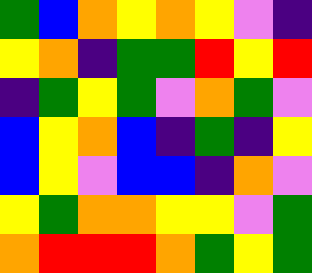[["green", "blue", "orange", "yellow", "orange", "yellow", "violet", "indigo"], ["yellow", "orange", "indigo", "green", "green", "red", "yellow", "red"], ["indigo", "green", "yellow", "green", "violet", "orange", "green", "violet"], ["blue", "yellow", "orange", "blue", "indigo", "green", "indigo", "yellow"], ["blue", "yellow", "violet", "blue", "blue", "indigo", "orange", "violet"], ["yellow", "green", "orange", "orange", "yellow", "yellow", "violet", "green"], ["orange", "red", "red", "red", "orange", "green", "yellow", "green"]]